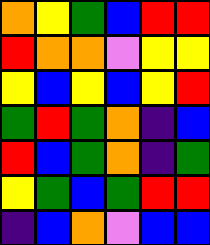[["orange", "yellow", "green", "blue", "red", "red"], ["red", "orange", "orange", "violet", "yellow", "yellow"], ["yellow", "blue", "yellow", "blue", "yellow", "red"], ["green", "red", "green", "orange", "indigo", "blue"], ["red", "blue", "green", "orange", "indigo", "green"], ["yellow", "green", "blue", "green", "red", "red"], ["indigo", "blue", "orange", "violet", "blue", "blue"]]